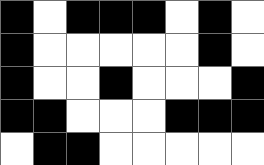[["black", "white", "black", "black", "black", "white", "black", "white"], ["black", "white", "white", "white", "white", "white", "black", "white"], ["black", "white", "white", "black", "white", "white", "white", "black"], ["black", "black", "white", "white", "white", "black", "black", "black"], ["white", "black", "black", "white", "white", "white", "white", "white"]]